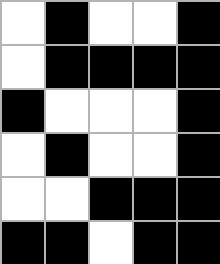[["white", "black", "white", "white", "black"], ["white", "black", "black", "black", "black"], ["black", "white", "white", "white", "black"], ["white", "black", "white", "white", "black"], ["white", "white", "black", "black", "black"], ["black", "black", "white", "black", "black"]]